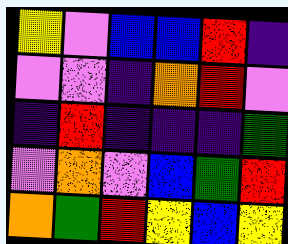[["yellow", "violet", "blue", "blue", "red", "indigo"], ["violet", "violet", "indigo", "orange", "red", "violet"], ["indigo", "red", "indigo", "indigo", "indigo", "green"], ["violet", "orange", "violet", "blue", "green", "red"], ["orange", "green", "red", "yellow", "blue", "yellow"]]